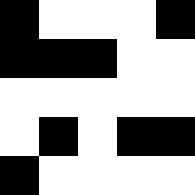[["black", "white", "white", "white", "black"], ["black", "black", "black", "white", "white"], ["white", "white", "white", "white", "white"], ["white", "black", "white", "black", "black"], ["black", "white", "white", "white", "white"]]